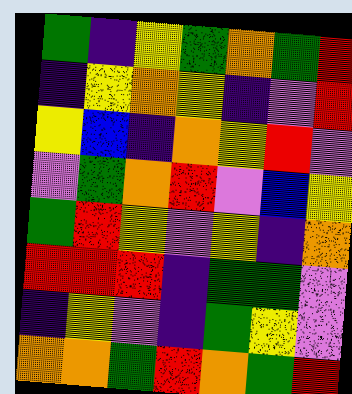[["green", "indigo", "yellow", "green", "orange", "green", "red"], ["indigo", "yellow", "orange", "yellow", "indigo", "violet", "red"], ["yellow", "blue", "indigo", "orange", "yellow", "red", "violet"], ["violet", "green", "orange", "red", "violet", "blue", "yellow"], ["green", "red", "yellow", "violet", "yellow", "indigo", "orange"], ["red", "red", "red", "indigo", "green", "green", "violet"], ["indigo", "yellow", "violet", "indigo", "green", "yellow", "violet"], ["orange", "orange", "green", "red", "orange", "green", "red"]]